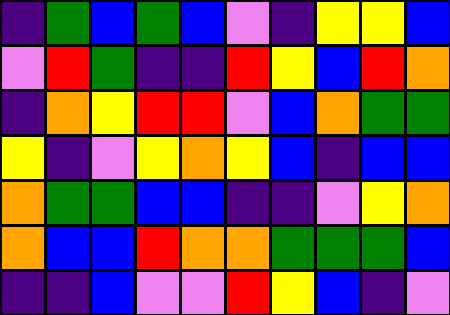[["indigo", "green", "blue", "green", "blue", "violet", "indigo", "yellow", "yellow", "blue"], ["violet", "red", "green", "indigo", "indigo", "red", "yellow", "blue", "red", "orange"], ["indigo", "orange", "yellow", "red", "red", "violet", "blue", "orange", "green", "green"], ["yellow", "indigo", "violet", "yellow", "orange", "yellow", "blue", "indigo", "blue", "blue"], ["orange", "green", "green", "blue", "blue", "indigo", "indigo", "violet", "yellow", "orange"], ["orange", "blue", "blue", "red", "orange", "orange", "green", "green", "green", "blue"], ["indigo", "indigo", "blue", "violet", "violet", "red", "yellow", "blue", "indigo", "violet"]]